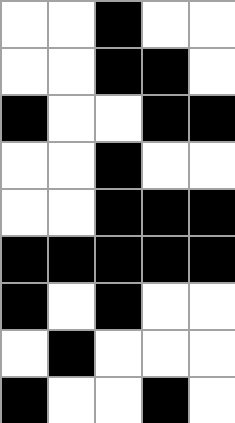[["white", "white", "black", "white", "white"], ["white", "white", "black", "black", "white"], ["black", "white", "white", "black", "black"], ["white", "white", "black", "white", "white"], ["white", "white", "black", "black", "black"], ["black", "black", "black", "black", "black"], ["black", "white", "black", "white", "white"], ["white", "black", "white", "white", "white"], ["black", "white", "white", "black", "white"]]